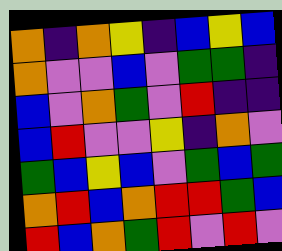[["orange", "indigo", "orange", "yellow", "indigo", "blue", "yellow", "blue"], ["orange", "violet", "violet", "blue", "violet", "green", "green", "indigo"], ["blue", "violet", "orange", "green", "violet", "red", "indigo", "indigo"], ["blue", "red", "violet", "violet", "yellow", "indigo", "orange", "violet"], ["green", "blue", "yellow", "blue", "violet", "green", "blue", "green"], ["orange", "red", "blue", "orange", "red", "red", "green", "blue"], ["red", "blue", "orange", "green", "red", "violet", "red", "violet"]]